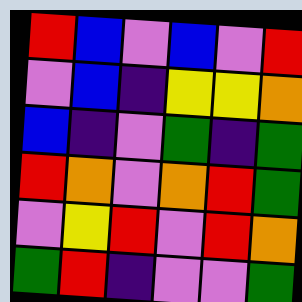[["red", "blue", "violet", "blue", "violet", "red"], ["violet", "blue", "indigo", "yellow", "yellow", "orange"], ["blue", "indigo", "violet", "green", "indigo", "green"], ["red", "orange", "violet", "orange", "red", "green"], ["violet", "yellow", "red", "violet", "red", "orange"], ["green", "red", "indigo", "violet", "violet", "green"]]